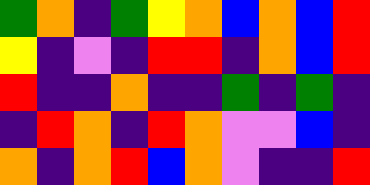[["green", "orange", "indigo", "green", "yellow", "orange", "blue", "orange", "blue", "red"], ["yellow", "indigo", "violet", "indigo", "red", "red", "indigo", "orange", "blue", "red"], ["red", "indigo", "indigo", "orange", "indigo", "indigo", "green", "indigo", "green", "indigo"], ["indigo", "red", "orange", "indigo", "red", "orange", "violet", "violet", "blue", "indigo"], ["orange", "indigo", "orange", "red", "blue", "orange", "violet", "indigo", "indigo", "red"]]